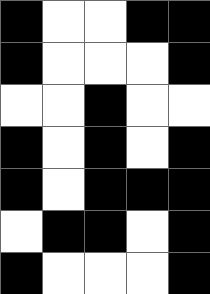[["black", "white", "white", "black", "black"], ["black", "white", "white", "white", "black"], ["white", "white", "black", "white", "white"], ["black", "white", "black", "white", "black"], ["black", "white", "black", "black", "black"], ["white", "black", "black", "white", "black"], ["black", "white", "white", "white", "black"]]